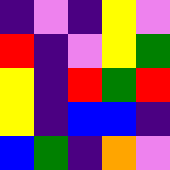[["indigo", "violet", "indigo", "yellow", "violet"], ["red", "indigo", "violet", "yellow", "green"], ["yellow", "indigo", "red", "green", "red"], ["yellow", "indigo", "blue", "blue", "indigo"], ["blue", "green", "indigo", "orange", "violet"]]